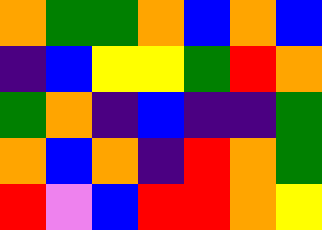[["orange", "green", "green", "orange", "blue", "orange", "blue"], ["indigo", "blue", "yellow", "yellow", "green", "red", "orange"], ["green", "orange", "indigo", "blue", "indigo", "indigo", "green"], ["orange", "blue", "orange", "indigo", "red", "orange", "green"], ["red", "violet", "blue", "red", "red", "orange", "yellow"]]